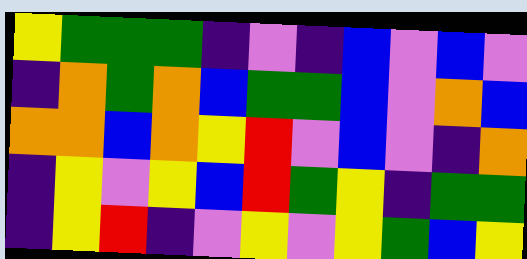[["yellow", "green", "green", "green", "indigo", "violet", "indigo", "blue", "violet", "blue", "violet"], ["indigo", "orange", "green", "orange", "blue", "green", "green", "blue", "violet", "orange", "blue"], ["orange", "orange", "blue", "orange", "yellow", "red", "violet", "blue", "violet", "indigo", "orange"], ["indigo", "yellow", "violet", "yellow", "blue", "red", "green", "yellow", "indigo", "green", "green"], ["indigo", "yellow", "red", "indigo", "violet", "yellow", "violet", "yellow", "green", "blue", "yellow"]]